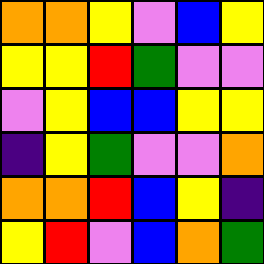[["orange", "orange", "yellow", "violet", "blue", "yellow"], ["yellow", "yellow", "red", "green", "violet", "violet"], ["violet", "yellow", "blue", "blue", "yellow", "yellow"], ["indigo", "yellow", "green", "violet", "violet", "orange"], ["orange", "orange", "red", "blue", "yellow", "indigo"], ["yellow", "red", "violet", "blue", "orange", "green"]]